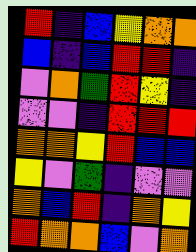[["red", "indigo", "blue", "yellow", "orange", "orange"], ["blue", "indigo", "blue", "red", "red", "indigo"], ["violet", "orange", "green", "red", "yellow", "indigo"], ["violet", "violet", "indigo", "red", "red", "red"], ["orange", "orange", "yellow", "red", "blue", "blue"], ["yellow", "violet", "green", "indigo", "violet", "violet"], ["orange", "blue", "red", "indigo", "orange", "yellow"], ["red", "orange", "orange", "blue", "violet", "orange"]]